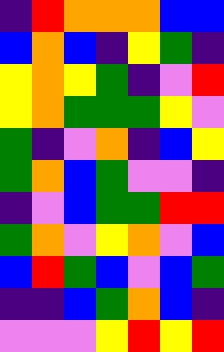[["indigo", "red", "orange", "orange", "orange", "blue", "blue"], ["blue", "orange", "blue", "indigo", "yellow", "green", "indigo"], ["yellow", "orange", "yellow", "green", "indigo", "violet", "red"], ["yellow", "orange", "green", "green", "green", "yellow", "violet"], ["green", "indigo", "violet", "orange", "indigo", "blue", "yellow"], ["green", "orange", "blue", "green", "violet", "violet", "indigo"], ["indigo", "violet", "blue", "green", "green", "red", "red"], ["green", "orange", "violet", "yellow", "orange", "violet", "blue"], ["blue", "red", "green", "blue", "violet", "blue", "green"], ["indigo", "indigo", "blue", "green", "orange", "blue", "indigo"], ["violet", "violet", "violet", "yellow", "red", "yellow", "red"]]